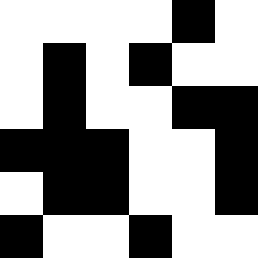[["white", "white", "white", "white", "black", "white"], ["white", "black", "white", "black", "white", "white"], ["white", "black", "white", "white", "black", "black"], ["black", "black", "black", "white", "white", "black"], ["white", "black", "black", "white", "white", "black"], ["black", "white", "white", "black", "white", "white"]]